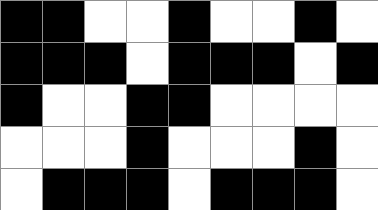[["black", "black", "white", "white", "black", "white", "white", "black", "white"], ["black", "black", "black", "white", "black", "black", "black", "white", "black"], ["black", "white", "white", "black", "black", "white", "white", "white", "white"], ["white", "white", "white", "black", "white", "white", "white", "black", "white"], ["white", "black", "black", "black", "white", "black", "black", "black", "white"]]